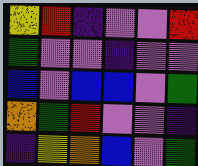[["yellow", "red", "indigo", "violet", "violet", "red"], ["green", "violet", "violet", "indigo", "violet", "violet"], ["blue", "violet", "blue", "blue", "violet", "green"], ["orange", "green", "red", "violet", "violet", "indigo"], ["indigo", "yellow", "orange", "blue", "violet", "green"]]